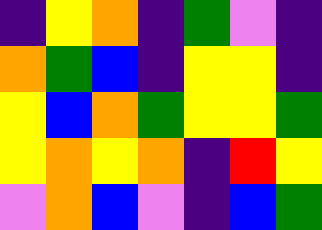[["indigo", "yellow", "orange", "indigo", "green", "violet", "indigo"], ["orange", "green", "blue", "indigo", "yellow", "yellow", "indigo"], ["yellow", "blue", "orange", "green", "yellow", "yellow", "green"], ["yellow", "orange", "yellow", "orange", "indigo", "red", "yellow"], ["violet", "orange", "blue", "violet", "indigo", "blue", "green"]]